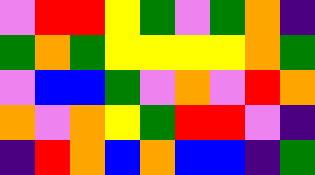[["violet", "red", "red", "yellow", "green", "violet", "green", "orange", "indigo"], ["green", "orange", "green", "yellow", "yellow", "yellow", "yellow", "orange", "green"], ["violet", "blue", "blue", "green", "violet", "orange", "violet", "red", "orange"], ["orange", "violet", "orange", "yellow", "green", "red", "red", "violet", "indigo"], ["indigo", "red", "orange", "blue", "orange", "blue", "blue", "indigo", "green"]]